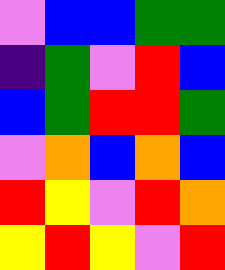[["violet", "blue", "blue", "green", "green"], ["indigo", "green", "violet", "red", "blue"], ["blue", "green", "red", "red", "green"], ["violet", "orange", "blue", "orange", "blue"], ["red", "yellow", "violet", "red", "orange"], ["yellow", "red", "yellow", "violet", "red"]]